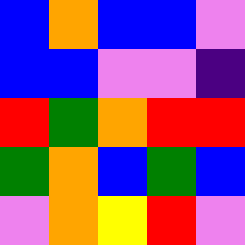[["blue", "orange", "blue", "blue", "violet"], ["blue", "blue", "violet", "violet", "indigo"], ["red", "green", "orange", "red", "red"], ["green", "orange", "blue", "green", "blue"], ["violet", "orange", "yellow", "red", "violet"]]